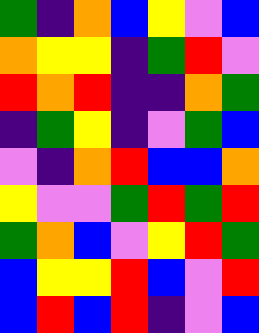[["green", "indigo", "orange", "blue", "yellow", "violet", "blue"], ["orange", "yellow", "yellow", "indigo", "green", "red", "violet"], ["red", "orange", "red", "indigo", "indigo", "orange", "green"], ["indigo", "green", "yellow", "indigo", "violet", "green", "blue"], ["violet", "indigo", "orange", "red", "blue", "blue", "orange"], ["yellow", "violet", "violet", "green", "red", "green", "red"], ["green", "orange", "blue", "violet", "yellow", "red", "green"], ["blue", "yellow", "yellow", "red", "blue", "violet", "red"], ["blue", "red", "blue", "red", "indigo", "violet", "blue"]]